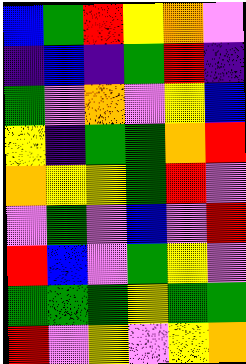[["blue", "green", "red", "yellow", "orange", "violet"], ["indigo", "blue", "indigo", "green", "red", "indigo"], ["green", "violet", "orange", "violet", "yellow", "blue"], ["yellow", "indigo", "green", "green", "orange", "red"], ["orange", "yellow", "yellow", "green", "red", "violet"], ["violet", "green", "violet", "blue", "violet", "red"], ["red", "blue", "violet", "green", "yellow", "violet"], ["green", "green", "green", "yellow", "green", "green"], ["red", "violet", "yellow", "violet", "yellow", "orange"]]